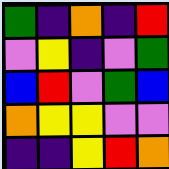[["green", "indigo", "orange", "indigo", "red"], ["violet", "yellow", "indigo", "violet", "green"], ["blue", "red", "violet", "green", "blue"], ["orange", "yellow", "yellow", "violet", "violet"], ["indigo", "indigo", "yellow", "red", "orange"]]